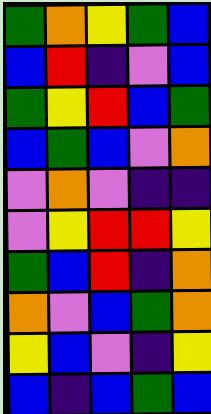[["green", "orange", "yellow", "green", "blue"], ["blue", "red", "indigo", "violet", "blue"], ["green", "yellow", "red", "blue", "green"], ["blue", "green", "blue", "violet", "orange"], ["violet", "orange", "violet", "indigo", "indigo"], ["violet", "yellow", "red", "red", "yellow"], ["green", "blue", "red", "indigo", "orange"], ["orange", "violet", "blue", "green", "orange"], ["yellow", "blue", "violet", "indigo", "yellow"], ["blue", "indigo", "blue", "green", "blue"]]